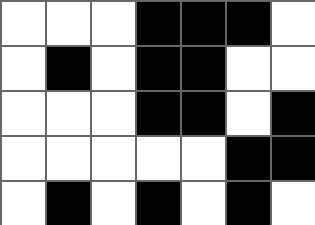[["white", "white", "white", "black", "black", "black", "white"], ["white", "black", "white", "black", "black", "white", "white"], ["white", "white", "white", "black", "black", "white", "black"], ["white", "white", "white", "white", "white", "black", "black"], ["white", "black", "white", "black", "white", "black", "white"]]